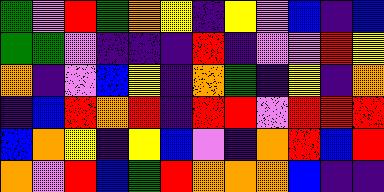[["green", "violet", "red", "green", "orange", "yellow", "indigo", "yellow", "violet", "blue", "indigo", "blue"], ["green", "green", "violet", "indigo", "indigo", "indigo", "red", "indigo", "violet", "violet", "red", "yellow"], ["orange", "indigo", "violet", "blue", "yellow", "indigo", "orange", "green", "indigo", "yellow", "indigo", "orange"], ["indigo", "blue", "red", "orange", "red", "indigo", "red", "red", "violet", "red", "red", "red"], ["blue", "orange", "yellow", "indigo", "yellow", "blue", "violet", "indigo", "orange", "red", "blue", "red"], ["orange", "violet", "red", "blue", "green", "red", "orange", "orange", "orange", "blue", "indigo", "indigo"]]